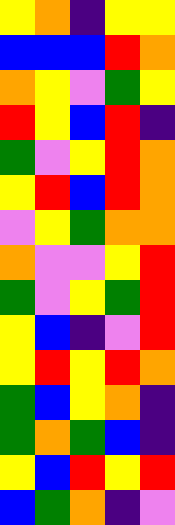[["yellow", "orange", "indigo", "yellow", "yellow"], ["blue", "blue", "blue", "red", "orange"], ["orange", "yellow", "violet", "green", "yellow"], ["red", "yellow", "blue", "red", "indigo"], ["green", "violet", "yellow", "red", "orange"], ["yellow", "red", "blue", "red", "orange"], ["violet", "yellow", "green", "orange", "orange"], ["orange", "violet", "violet", "yellow", "red"], ["green", "violet", "yellow", "green", "red"], ["yellow", "blue", "indigo", "violet", "red"], ["yellow", "red", "yellow", "red", "orange"], ["green", "blue", "yellow", "orange", "indigo"], ["green", "orange", "green", "blue", "indigo"], ["yellow", "blue", "red", "yellow", "red"], ["blue", "green", "orange", "indigo", "violet"]]